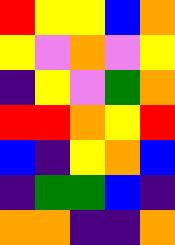[["red", "yellow", "yellow", "blue", "orange"], ["yellow", "violet", "orange", "violet", "yellow"], ["indigo", "yellow", "violet", "green", "orange"], ["red", "red", "orange", "yellow", "red"], ["blue", "indigo", "yellow", "orange", "blue"], ["indigo", "green", "green", "blue", "indigo"], ["orange", "orange", "indigo", "indigo", "orange"]]